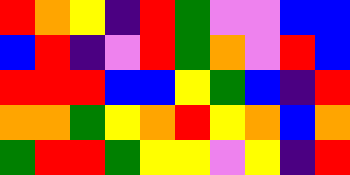[["red", "orange", "yellow", "indigo", "red", "green", "violet", "violet", "blue", "blue"], ["blue", "red", "indigo", "violet", "red", "green", "orange", "violet", "red", "blue"], ["red", "red", "red", "blue", "blue", "yellow", "green", "blue", "indigo", "red"], ["orange", "orange", "green", "yellow", "orange", "red", "yellow", "orange", "blue", "orange"], ["green", "red", "red", "green", "yellow", "yellow", "violet", "yellow", "indigo", "red"]]